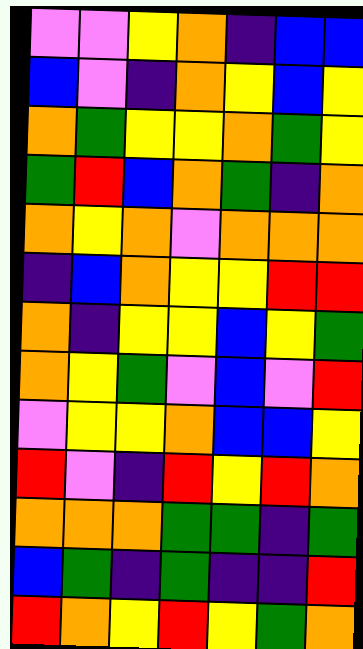[["violet", "violet", "yellow", "orange", "indigo", "blue", "blue"], ["blue", "violet", "indigo", "orange", "yellow", "blue", "yellow"], ["orange", "green", "yellow", "yellow", "orange", "green", "yellow"], ["green", "red", "blue", "orange", "green", "indigo", "orange"], ["orange", "yellow", "orange", "violet", "orange", "orange", "orange"], ["indigo", "blue", "orange", "yellow", "yellow", "red", "red"], ["orange", "indigo", "yellow", "yellow", "blue", "yellow", "green"], ["orange", "yellow", "green", "violet", "blue", "violet", "red"], ["violet", "yellow", "yellow", "orange", "blue", "blue", "yellow"], ["red", "violet", "indigo", "red", "yellow", "red", "orange"], ["orange", "orange", "orange", "green", "green", "indigo", "green"], ["blue", "green", "indigo", "green", "indigo", "indigo", "red"], ["red", "orange", "yellow", "red", "yellow", "green", "orange"]]